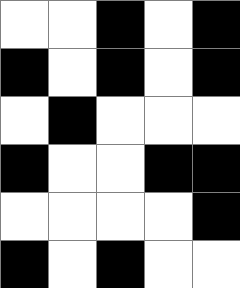[["white", "white", "black", "white", "black"], ["black", "white", "black", "white", "black"], ["white", "black", "white", "white", "white"], ["black", "white", "white", "black", "black"], ["white", "white", "white", "white", "black"], ["black", "white", "black", "white", "white"]]